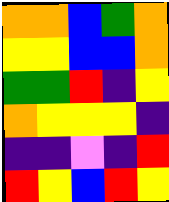[["orange", "orange", "blue", "green", "orange"], ["yellow", "yellow", "blue", "blue", "orange"], ["green", "green", "red", "indigo", "yellow"], ["orange", "yellow", "yellow", "yellow", "indigo"], ["indigo", "indigo", "violet", "indigo", "red"], ["red", "yellow", "blue", "red", "yellow"]]